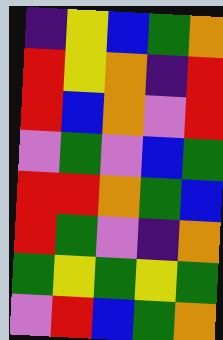[["indigo", "yellow", "blue", "green", "orange"], ["red", "yellow", "orange", "indigo", "red"], ["red", "blue", "orange", "violet", "red"], ["violet", "green", "violet", "blue", "green"], ["red", "red", "orange", "green", "blue"], ["red", "green", "violet", "indigo", "orange"], ["green", "yellow", "green", "yellow", "green"], ["violet", "red", "blue", "green", "orange"]]